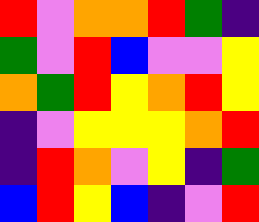[["red", "violet", "orange", "orange", "red", "green", "indigo"], ["green", "violet", "red", "blue", "violet", "violet", "yellow"], ["orange", "green", "red", "yellow", "orange", "red", "yellow"], ["indigo", "violet", "yellow", "yellow", "yellow", "orange", "red"], ["indigo", "red", "orange", "violet", "yellow", "indigo", "green"], ["blue", "red", "yellow", "blue", "indigo", "violet", "red"]]